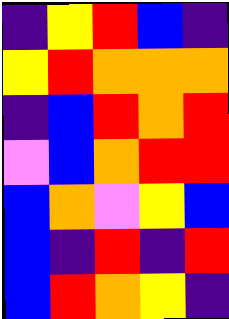[["indigo", "yellow", "red", "blue", "indigo"], ["yellow", "red", "orange", "orange", "orange"], ["indigo", "blue", "red", "orange", "red"], ["violet", "blue", "orange", "red", "red"], ["blue", "orange", "violet", "yellow", "blue"], ["blue", "indigo", "red", "indigo", "red"], ["blue", "red", "orange", "yellow", "indigo"]]